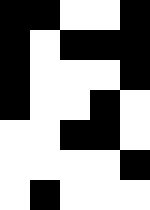[["black", "black", "white", "white", "black"], ["black", "white", "black", "black", "black"], ["black", "white", "white", "white", "black"], ["black", "white", "white", "black", "white"], ["white", "white", "black", "black", "white"], ["white", "white", "white", "white", "black"], ["white", "black", "white", "white", "white"]]